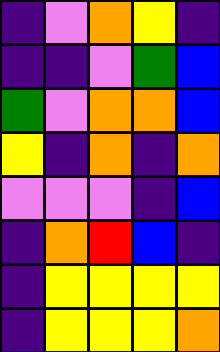[["indigo", "violet", "orange", "yellow", "indigo"], ["indigo", "indigo", "violet", "green", "blue"], ["green", "violet", "orange", "orange", "blue"], ["yellow", "indigo", "orange", "indigo", "orange"], ["violet", "violet", "violet", "indigo", "blue"], ["indigo", "orange", "red", "blue", "indigo"], ["indigo", "yellow", "yellow", "yellow", "yellow"], ["indigo", "yellow", "yellow", "yellow", "orange"]]